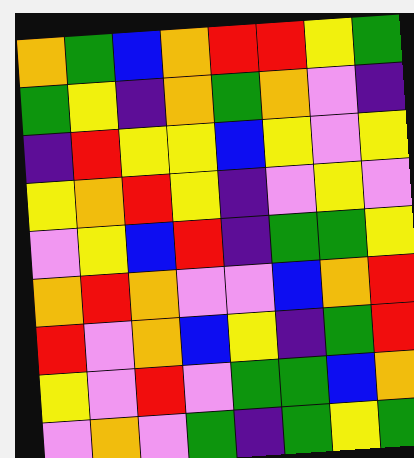[["orange", "green", "blue", "orange", "red", "red", "yellow", "green"], ["green", "yellow", "indigo", "orange", "green", "orange", "violet", "indigo"], ["indigo", "red", "yellow", "yellow", "blue", "yellow", "violet", "yellow"], ["yellow", "orange", "red", "yellow", "indigo", "violet", "yellow", "violet"], ["violet", "yellow", "blue", "red", "indigo", "green", "green", "yellow"], ["orange", "red", "orange", "violet", "violet", "blue", "orange", "red"], ["red", "violet", "orange", "blue", "yellow", "indigo", "green", "red"], ["yellow", "violet", "red", "violet", "green", "green", "blue", "orange"], ["violet", "orange", "violet", "green", "indigo", "green", "yellow", "green"]]